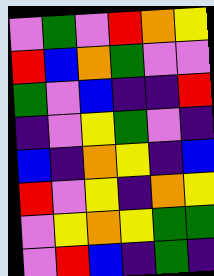[["violet", "green", "violet", "red", "orange", "yellow"], ["red", "blue", "orange", "green", "violet", "violet"], ["green", "violet", "blue", "indigo", "indigo", "red"], ["indigo", "violet", "yellow", "green", "violet", "indigo"], ["blue", "indigo", "orange", "yellow", "indigo", "blue"], ["red", "violet", "yellow", "indigo", "orange", "yellow"], ["violet", "yellow", "orange", "yellow", "green", "green"], ["violet", "red", "blue", "indigo", "green", "indigo"]]